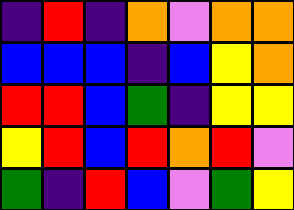[["indigo", "red", "indigo", "orange", "violet", "orange", "orange"], ["blue", "blue", "blue", "indigo", "blue", "yellow", "orange"], ["red", "red", "blue", "green", "indigo", "yellow", "yellow"], ["yellow", "red", "blue", "red", "orange", "red", "violet"], ["green", "indigo", "red", "blue", "violet", "green", "yellow"]]